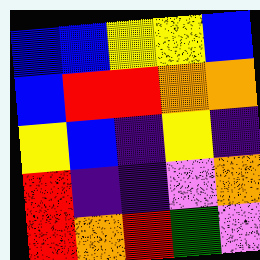[["blue", "blue", "yellow", "yellow", "blue"], ["blue", "red", "red", "orange", "orange"], ["yellow", "blue", "indigo", "yellow", "indigo"], ["red", "indigo", "indigo", "violet", "orange"], ["red", "orange", "red", "green", "violet"]]